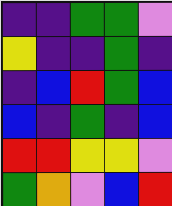[["indigo", "indigo", "green", "green", "violet"], ["yellow", "indigo", "indigo", "green", "indigo"], ["indigo", "blue", "red", "green", "blue"], ["blue", "indigo", "green", "indigo", "blue"], ["red", "red", "yellow", "yellow", "violet"], ["green", "orange", "violet", "blue", "red"]]